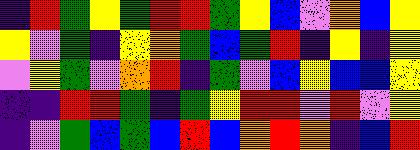[["indigo", "red", "green", "yellow", "green", "red", "red", "green", "yellow", "blue", "violet", "orange", "blue", "yellow"], ["yellow", "violet", "green", "indigo", "yellow", "orange", "green", "blue", "green", "red", "indigo", "yellow", "indigo", "yellow"], ["violet", "yellow", "green", "violet", "orange", "red", "indigo", "green", "violet", "blue", "yellow", "blue", "blue", "yellow"], ["indigo", "indigo", "red", "red", "green", "indigo", "green", "yellow", "red", "red", "violet", "red", "violet", "yellow"], ["indigo", "violet", "green", "blue", "green", "blue", "red", "blue", "orange", "red", "orange", "indigo", "blue", "red"]]